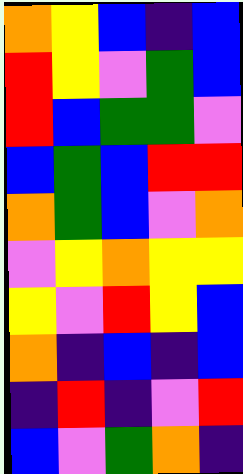[["orange", "yellow", "blue", "indigo", "blue"], ["red", "yellow", "violet", "green", "blue"], ["red", "blue", "green", "green", "violet"], ["blue", "green", "blue", "red", "red"], ["orange", "green", "blue", "violet", "orange"], ["violet", "yellow", "orange", "yellow", "yellow"], ["yellow", "violet", "red", "yellow", "blue"], ["orange", "indigo", "blue", "indigo", "blue"], ["indigo", "red", "indigo", "violet", "red"], ["blue", "violet", "green", "orange", "indigo"]]